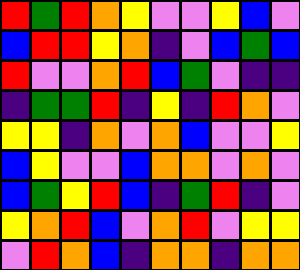[["red", "green", "red", "orange", "yellow", "violet", "violet", "yellow", "blue", "violet"], ["blue", "red", "red", "yellow", "orange", "indigo", "violet", "blue", "green", "blue"], ["red", "violet", "violet", "orange", "red", "blue", "green", "violet", "indigo", "indigo"], ["indigo", "green", "green", "red", "indigo", "yellow", "indigo", "red", "orange", "violet"], ["yellow", "yellow", "indigo", "orange", "violet", "orange", "blue", "violet", "violet", "yellow"], ["blue", "yellow", "violet", "violet", "blue", "orange", "orange", "violet", "orange", "violet"], ["blue", "green", "yellow", "red", "blue", "indigo", "green", "red", "indigo", "violet"], ["yellow", "orange", "red", "blue", "violet", "orange", "red", "violet", "yellow", "yellow"], ["violet", "red", "orange", "blue", "indigo", "orange", "orange", "indigo", "orange", "orange"]]